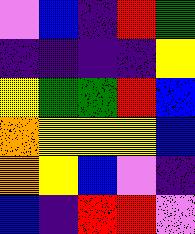[["violet", "blue", "indigo", "red", "green"], ["indigo", "indigo", "indigo", "indigo", "yellow"], ["yellow", "green", "green", "red", "blue"], ["orange", "yellow", "yellow", "yellow", "blue"], ["orange", "yellow", "blue", "violet", "indigo"], ["blue", "indigo", "red", "red", "violet"]]